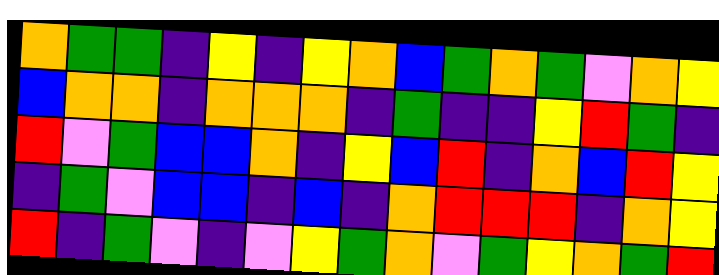[["orange", "green", "green", "indigo", "yellow", "indigo", "yellow", "orange", "blue", "green", "orange", "green", "violet", "orange", "yellow"], ["blue", "orange", "orange", "indigo", "orange", "orange", "orange", "indigo", "green", "indigo", "indigo", "yellow", "red", "green", "indigo"], ["red", "violet", "green", "blue", "blue", "orange", "indigo", "yellow", "blue", "red", "indigo", "orange", "blue", "red", "yellow"], ["indigo", "green", "violet", "blue", "blue", "indigo", "blue", "indigo", "orange", "red", "red", "red", "indigo", "orange", "yellow"], ["red", "indigo", "green", "violet", "indigo", "violet", "yellow", "green", "orange", "violet", "green", "yellow", "orange", "green", "red"]]